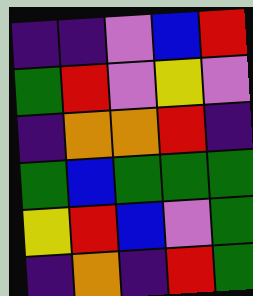[["indigo", "indigo", "violet", "blue", "red"], ["green", "red", "violet", "yellow", "violet"], ["indigo", "orange", "orange", "red", "indigo"], ["green", "blue", "green", "green", "green"], ["yellow", "red", "blue", "violet", "green"], ["indigo", "orange", "indigo", "red", "green"]]